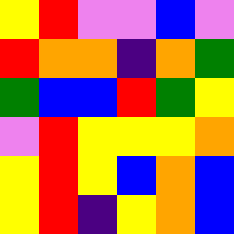[["yellow", "red", "violet", "violet", "blue", "violet"], ["red", "orange", "orange", "indigo", "orange", "green"], ["green", "blue", "blue", "red", "green", "yellow"], ["violet", "red", "yellow", "yellow", "yellow", "orange"], ["yellow", "red", "yellow", "blue", "orange", "blue"], ["yellow", "red", "indigo", "yellow", "orange", "blue"]]